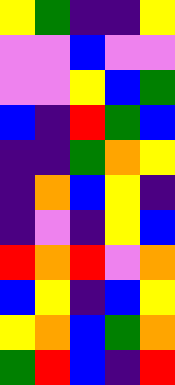[["yellow", "green", "indigo", "indigo", "yellow"], ["violet", "violet", "blue", "violet", "violet"], ["violet", "violet", "yellow", "blue", "green"], ["blue", "indigo", "red", "green", "blue"], ["indigo", "indigo", "green", "orange", "yellow"], ["indigo", "orange", "blue", "yellow", "indigo"], ["indigo", "violet", "indigo", "yellow", "blue"], ["red", "orange", "red", "violet", "orange"], ["blue", "yellow", "indigo", "blue", "yellow"], ["yellow", "orange", "blue", "green", "orange"], ["green", "red", "blue", "indigo", "red"]]